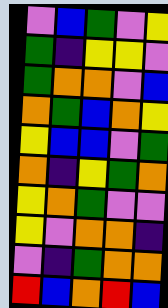[["violet", "blue", "green", "violet", "yellow"], ["green", "indigo", "yellow", "yellow", "violet"], ["green", "orange", "orange", "violet", "blue"], ["orange", "green", "blue", "orange", "yellow"], ["yellow", "blue", "blue", "violet", "green"], ["orange", "indigo", "yellow", "green", "orange"], ["yellow", "orange", "green", "violet", "violet"], ["yellow", "violet", "orange", "orange", "indigo"], ["violet", "indigo", "green", "orange", "orange"], ["red", "blue", "orange", "red", "blue"]]